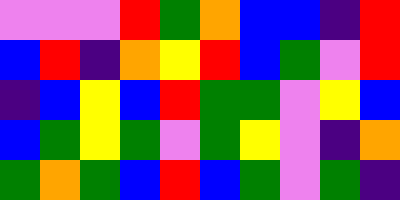[["violet", "violet", "violet", "red", "green", "orange", "blue", "blue", "indigo", "red"], ["blue", "red", "indigo", "orange", "yellow", "red", "blue", "green", "violet", "red"], ["indigo", "blue", "yellow", "blue", "red", "green", "green", "violet", "yellow", "blue"], ["blue", "green", "yellow", "green", "violet", "green", "yellow", "violet", "indigo", "orange"], ["green", "orange", "green", "blue", "red", "blue", "green", "violet", "green", "indigo"]]